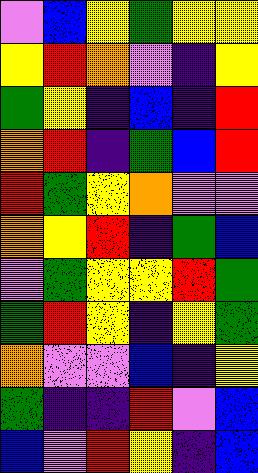[["violet", "blue", "yellow", "green", "yellow", "yellow"], ["yellow", "red", "orange", "violet", "indigo", "yellow"], ["green", "yellow", "indigo", "blue", "indigo", "red"], ["orange", "red", "indigo", "green", "blue", "red"], ["red", "green", "yellow", "orange", "violet", "violet"], ["orange", "yellow", "red", "indigo", "green", "blue"], ["violet", "green", "yellow", "yellow", "red", "green"], ["green", "red", "yellow", "indigo", "yellow", "green"], ["orange", "violet", "violet", "blue", "indigo", "yellow"], ["green", "indigo", "indigo", "red", "violet", "blue"], ["blue", "violet", "red", "yellow", "indigo", "blue"]]